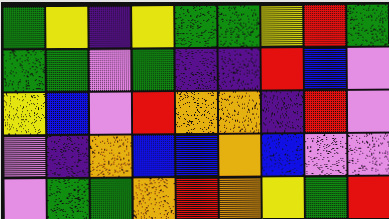[["green", "yellow", "indigo", "yellow", "green", "green", "yellow", "red", "green"], ["green", "green", "violet", "green", "indigo", "indigo", "red", "blue", "violet"], ["yellow", "blue", "violet", "red", "orange", "orange", "indigo", "red", "violet"], ["violet", "indigo", "orange", "blue", "blue", "orange", "blue", "violet", "violet"], ["violet", "green", "green", "orange", "red", "orange", "yellow", "green", "red"]]